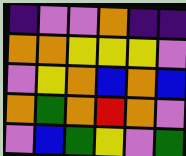[["indigo", "violet", "violet", "orange", "indigo", "indigo"], ["orange", "orange", "yellow", "yellow", "yellow", "violet"], ["violet", "yellow", "orange", "blue", "orange", "blue"], ["orange", "green", "orange", "red", "orange", "violet"], ["violet", "blue", "green", "yellow", "violet", "green"]]